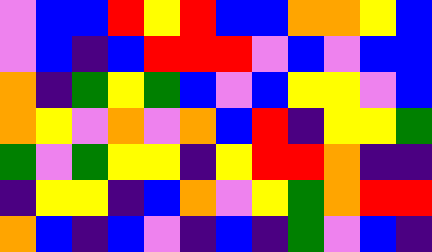[["violet", "blue", "blue", "red", "yellow", "red", "blue", "blue", "orange", "orange", "yellow", "blue"], ["violet", "blue", "indigo", "blue", "red", "red", "red", "violet", "blue", "violet", "blue", "blue"], ["orange", "indigo", "green", "yellow", "green", "blue", "violet", "blue", "yellow", "yellow", "violet", "blue"], ["orange", "yellow", "violet", "orange", "violet", "orange", "blue", "red", "indigo", "yellow", "yellow", "green"], ["green", "violet", "green", "yellow", "yellow", "indigo", "yellow", "red", "red", "orange", "indigo", "indigo"], ["indigo", "yellow", "yellow", "indigo", "blue", "orange", "violet", "yellow", "green", "orange", "red", "red"], ["orange", "blue", "indigo", "blue", "violet", "indigo", "blue", "indigo", "green", "violet", "blue", "indigo"]]